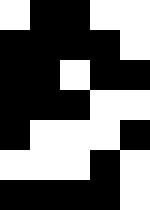[["white", "black", "black", "white", "white"], ["black", "black", "black", "black", "white"], ["black", "black", "white", "black", "black"], ["black", "black", "black", "white", "white"], ["black", "white", "white", "white", "black"], ["white", "white", "white", "black", "white"], ["black", "black", "black", "black", "white"]]